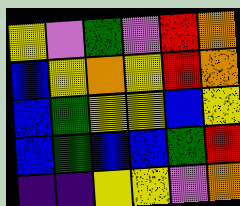[["yellow", "violet", "green", "violet", "red", "orange"], ["blue", "yellow", "orange", "yellow", "red", "orange"], ["blue", "green", "yellow", "yellow", "blue", "yellow"], ["blue", "green", "blue", "blue", "green", "red"], ["indigo", "indigo", "yellow", "yellow", "violet", "orange"]]